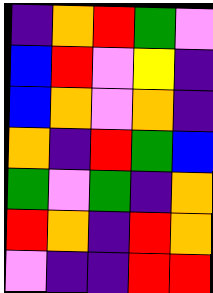[["indigo", "orange", "red", "green", "violet"], ["blue", "red", "violet", "yellow", "indigo"], ["blue", "orange", "violet", "orange", "indigo"], ["orange", "indigo", "red", "green", "blue"], ["green", "violet", "green", "indigo", "orange"], ["red", "orange", "indigo", "red", "orange"], ["violet", "indigo", "indigo", "red", "red"]]